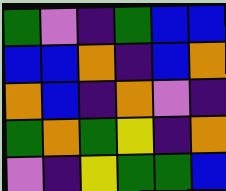[["green", "violet", "indigo", "green", "blue", "blue"], ["blue", "blue", "orange", "indigo", "blue", "orange"], ["orange", "blue", "indigo", "orange", "violet", "indigo"], ["green", "orange", "green", "yellow", "indigo", "orange"], ["violet", "indigo", "yellow", "green", "green", "blue"]]